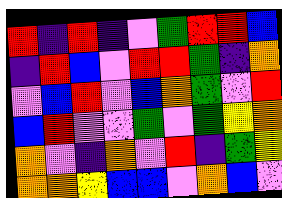[["red", "indigo", "red", "indigo", "violet", "green", "red", "red", "blue"], ["indigo", "red", "blue", "violet", "red", "red", "green", "indigo", "orange"], ["violet", "blue", "red", "violet", "blue", "orange", "green", "violet", "red"], ["blue", "red", "violet", "violet", "green", "violet", "green", "yellow", "orange"], ["orange", "violet", "indigo", "orange", "violet", "red", "indigo", "green", "yellow"], ["orange", "orange", "yellow", "blue", "blue", "violet", "orange", "blue", "violet"]]